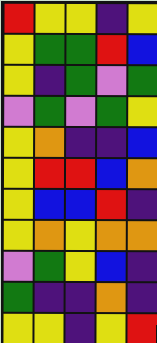[["red", "yellow", "yellow", "indigo", "yellow"], ["yellow", "green", "green", "red", "blue"], ["yellow", "indigo", "green", "violet", "green"], ["violet", "green", "violet", "green", "yellow"], ["yellow", "orange", "indigo", "indigo", "blue"], ["yellow", "red", "red", "blue", "orange"], ["yellow", "blue", "blue", "red", "indigo"], ["yellow", "orange", "yellow", "orange", "orange"], ["violet", "green", "yellow", "blue", "indigo"], ["green", "indigo", "indigo", "orange", "indigo"], ["yellow", "yellow", "indigo", "yellow", "red"]]